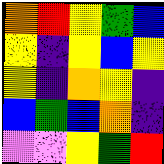[["orange", "red", "yellow", "green", "blue"], ["yellow", "indigo", "yellow", "blue", "yellow"], ["yellow", "indigo", "orange", "yellow", "indigo"], ["blue", "green", "blue", "orange", "indigo"], ["violet", "violet", "yellow", "green", "red"]]